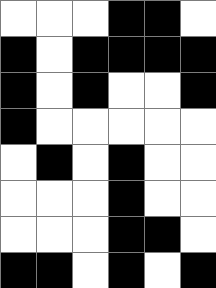[["white", "white", "white", "black", "black", "white"], ["black", "white", "black", "black", "black", "black"], ["black", "white", "black", "white", "white", "black"], ["black", "white", "white", "white", "white", "white"], ["white", "black", "white", "black", "white", "white"], ["white", "white", "white", "black", "white", "white"], ["white", "white", "white", "black", "black", "white"], ["black", "black", "white", "black", "white", "black"]]